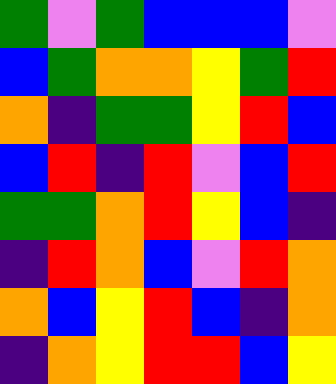[["green", "violet", "green", "blue", "blue", "blue", "violet"], ["blue", "green", "orange", "orange", "yellow", "green", "red"], ["orange", "indigo", "green", "green", "yellow", "red", "blue"], ["blue", "red", "indigo", "red", "violet", "blue", "red"], ["green", "green", "orange", "red", "yellow", "blue", "indigo"], ["indigo", "red", "orange", "blue", "violet", "red", "orange"], ["orange", "blue", "yellow", "red", "blue", "indigo", "orange"], ["indigo", "orange", "yellow", "red", "red", "blue", "yellow"]]